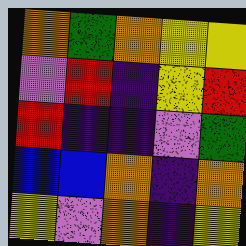[["orange", "green", "orange", "yellow", "yellow"], ["violet", "red", "indigo", "yellow", "red"], ["red", "indigo", "indigo", "violet", "green"], ["blue", "blue", "orange", "indigo", "orange"], ["yellow", "violet", "orange", "indigo", "yellow"]]